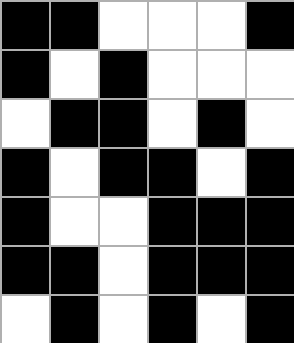[["black", "black", "white", "white", "white", "black"], ["black", "white", "black", "white", "white", "white"], ["white", "black", "black", "white", "black", "white"], ["black", "white", "black", "black", "white", "black"], ["black", "white", "white", "black", "black", "black"], ["black", "black", "white", "black", "black", "black"], ["white", "black", "white", "black", "white", "black"]]